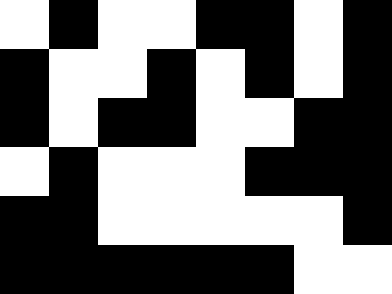[["white", "black", "white", "white", "black", "black", "white", "black"], ["black", "white", "white", "black", "white", "black", "white", "black"], ["black", "white", "black", "black", "white", "white", "black", "black"], ["white", "black", "white", "white", "white", "black", "black", "black"], ["black", "black", "white", "white", "white", "white", "white", "black"], ["black", "black", "black", "black", "black", "black", "white", "white"]]